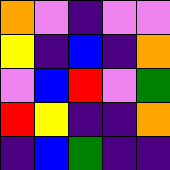[["orange", "violet", "indigo", "violet", "violet"], ["yellow", "indigo", "blue", "indigo", "orange"], ["violet", "blue", "red", "violet", "green"], ["red", "yellow", "indigo", "indigo", "orange"], ["indigo", "blue", "green", "indigo", "indigo"]]